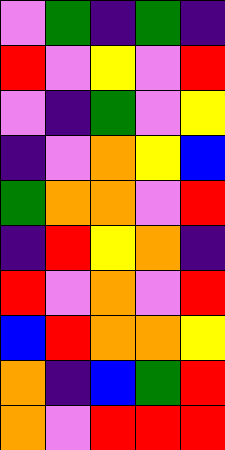[["violet", "green", "indigo", "green", "indigo"], ["red", "violet", "yellow", "violet", "red"], ["violet", "indigo", "green", "violet", "yellow"], ["indigo", "violet", "orange", "yellow", "blue"], ["green", "orange", "orange", "violet", "red"], ["indigo", "red", "yellow", "orange", "indigo"], ["red", "violet", "orange", "violet", "red"], ["blue", "red", "orange", "orange", "yellow"], ["orange", "indigo", "blue", "green", "red"], ["orange", "violet", "red", "red", "red"]]